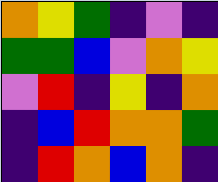[["orange", "yellow", "green", "indigo", "violet", "indigo"], ["green", "green", "blue", "violet", "orange", "yellow"], ["violet", "red", "indigo", "yellow", "indigo", "orange"], ["indigo", "blue", "red", "orange", "orange", "green"], ["indigo", "red", "orange", "blue", "orange", "indigo"]]